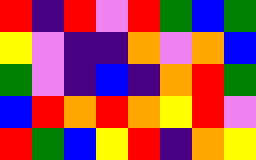[["red", "indigo", "red", "violet", "red", "green", "blue", "green"], ["yellow", "violet", "indigo", "indigo", "orange", "violet", "orange", "blue"], ["green", "violet", "indigo", "blue", "indigo", "orange", "red", "green"], ["blue", "red", "orange", "red", "orange", "yellow", "red", "violet"], ["red", "green", "blue", "yellow", "red", "indigo", "orange", "yellow"]]